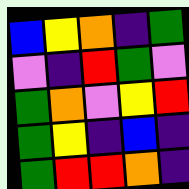[["blue", "yellow", "orange", "indigo", "green"], ["violet", "indigo", "red", "green", "violet"], ["green", "orange", "violet", "yellow", "red"], ["green", "yellow", "indigo", "blue", "indigo"], ["green", "red", "red", "orange", "indigo"]]